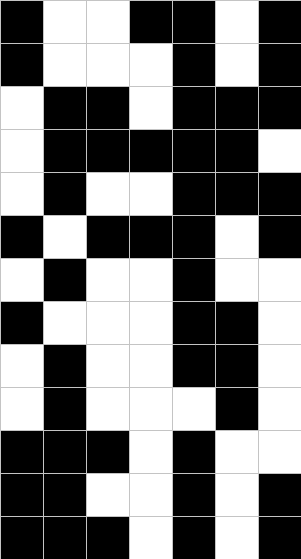[["black", "white", "white", "black", "black", "white", "black"], ["black", "white", "white", "white", "black", "white", "black"], ["white", "black", "black", "white", "black", "black", "black"], ["white", "black", "black", "black", "black", "black", "white"], ["white", "black", "white", "white", "black", "black", "black"], ["black", "white", "black", "black", "black", "white", "black"], ["white", "black", "white", "white", "black", "white", "white"], ["black", "white", "white", "white", "black", "black", "white"], ["white", "black", "white", "white", "black", "black", "white"], ["white", "black", "white", "white", "white", "black", "white"], ["black", "black", "black", "white", "black", "white", "white"], ["black", "black", "white", "white", "black", "white", "black"], ["black", "black", "black", "white", "black", "white", "black"]]